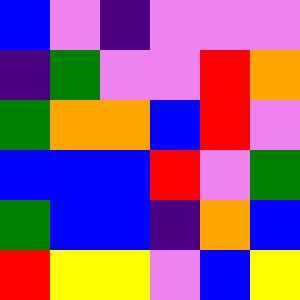[["blue", "violet", "indigo", "violet", "violet", "violet"], ["indigo", "green", "violet", "violet", "red", "orange"], ["green", "orange", "orange", "blue", "red", "violet"], ["blue", "blue", "blue", "red", "violet", "green"], ["green", "blue", "blue", "indigo", "orange", "blue"], ["red", "yellow", "yellow", "violet", "blue", "yellow"]]